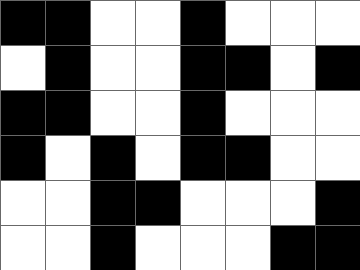[["black", "black", "white", "white", "black", "white", "white", "white"], ["white", "black", "white", "white", "black", "black", "white", "black"], ["black", "black", "white", "white", "black", "white", "white", "white"], ["black", "white", "black", "white", "black", "black", "white", "white"], ["white", "white", "black", "black", "white", "white", "white", "black"], ["white", "white", "black", "white", "white", "white", "black", "black"]]